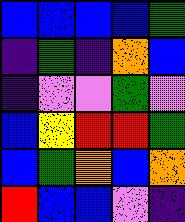[["blue", "blue", "blue", "blue", "green"], ["indigo", "green", "indigo", "orange", "blue"], ["indigo", "violet", "violet", "green", "violet"], ["blue", "yellow", "red", "red", "green"], ["blue", "green", "orange", "blue", "orange"], ["red", "blue", "blue", "violet", "indigo"]]